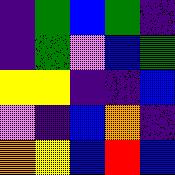[["indigo", "green", "blue", "green", "indigo"], ["indigo", "green", "violet", "blue", "green"], ["yellow", "yellow", "indigo", "indigo", "blue"], ["violet", "indigo", "blue", "orange", "indigo"], ["orange", "yellow", "blue", "red", "blue"]]